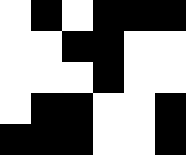[["white", "black", "white", "black", "black", "black"], ["white", "white", "black", "black", "white", "white"], ["white", "white", "white", "black", "white", "white"], ["white", "black", "black", "white", "white", "black"], ["black", "black", "black", "white", "white", "black"]]